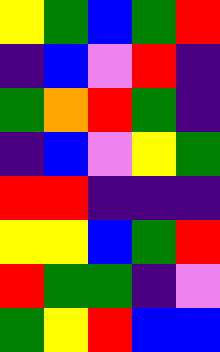[["yellow", "green", "blue", "green", "red"], ["indigo", "blue", "violet", "red", "indigo"], ["green", "orange", "red", "green", "indigo"], ["indigo", "blue", "violet", "yellow", "green"], ["red", "red", "indigo", "indigo", "indigo"], ["yellow", "yellow", "blue", "green", "red"], ["red", "green", "green", "indigo", "violet"], ["green", "yellow", "red", "blue", "blue"]]